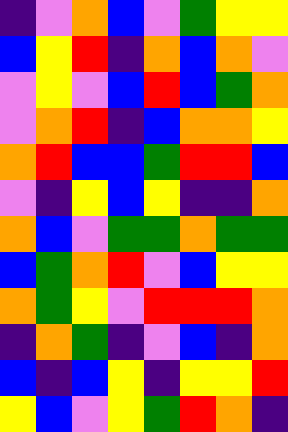[["indigo", "violet", "orange", "blue", "violet", "green", "yellow", "yellow"], ["blue", "yellow", "red", "indigo", "orange", "blue", "orange", "violet"], ["violet", "yellow", "violet", "blue", "red", "blue", "green", "orange"], ["violet", "orange", "red", "indigo", "blue", "orange", "orange", "yellow"], ["orange", "red", "blue", "blue", "green", "red", "red", "blue"], ["violet", "indigo", "yellow", "blue", "yellow", "indigo", "indigo", "orange"], ["orange", "blue", "violet", "green", "green", "orange", "green", "green"], ["blue", "green", "orange", "red", "violet", "blue", "yellow", "yellow"], ["orange", "green", "yellow", "violet", "red", "red", "red", "orange"], ["indigo", "orange", "green", "indigo", "violet", "blue", "indigo", "orange"], ["blue", "indigo", "blue", "yellow", "indigo", "yellow", "yellow", "red"], ["yellow", "blue", "violet", "yellow", "green", "red", "orange", "indigo"]]